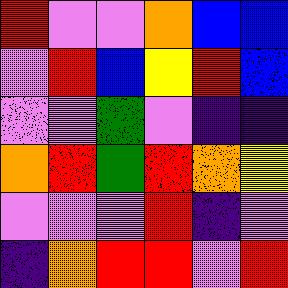[["red", "violet", "violet", "orange", "blue", "blue"], ["violet", "red", "blue", "yellow", "red", "blue"], ["violet", "violet", "green", "violet", "indigo", "indigo"], ["orange", "red", "green", "red", "orange", "yellow"], ["violet", "violet", "violet", "red", "indigo", "violet"], ["indigo", "orange", "red", "red", "violet", "red"]]